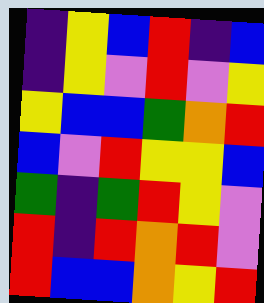[["indigo", "yellow", "blue", "red", "indigo", "blue"], ["indigo", "yellow", "violet", "red", "violet", "yellow"], ["yellow", "blue", "blue", "green", "orange", "red"], ["blue", "violet", "red", "yellow", "yellow", "blue"], ["green", "indigo", "green", "red", "yellow", "violet"], ["red", "indigo", "red", "orange", "red", "violet"], ["red", "blue", "blue", "orange", "yellow", "red"]]